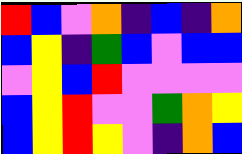[["red", "blue", "violet", "orange", "indigo", "blue", "indigo", "orange"], ["blue", "yellow", "indigo", "green", "blue", "violet", "blue", "blue"], ["violet", "yellow", "blue", "red", "violet", "violet", "violet", "violet"], ["blue", "yellow", "red", "violet", "violet", "green", "orange", "yellow"], ["blue", "yellow", "red", "yellow", "violet", "indigo", "orange", "blue"]]